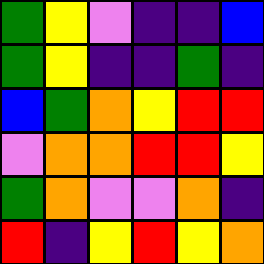[["green", "yellow", "violet", "indigo", "indigo", "blue"], ["green", "yellow", "indigo", "indigo", "green", "indigo"], ["blue", "green", "orange", "yellow", "red", "red"], ["violet", "orange", "orange", "red", "red", "yellow"], ["green", "orange", "violet", "violet", "orange", "indigo"], ["red", "indigo", "yellow", "red", "yellow", "orange"]]